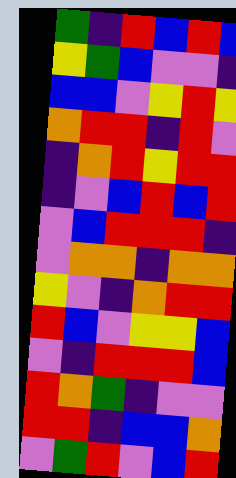[["green", "indigo", "red", "blue", "red", "blue"], ["yellow", "green", "blue", "violet", "violet", "indigo"], ["blue", "blue", "violet", "yellow", "red", "yellow"], ["orange", "red", "red", "indigo", "red", "violet"], ["indigo", "orange", "red", "yellow", "red", "red"], ["indigo", "violet", "blue", "red", "blue", "red"], ["violet", "blue", "red", "red", "red", "indigo"], ["violet", "orange", "orange", "indigo", "orange", "orange"], ["yellow", "violet", "indigo", "orange", "red", "red"], ["red", "blue", "violet", "yellow", "yellow", "blue"], ["violet", "indigo", "red", "red", "red", "blue"], ["red", "orange", "green", "indigo", "violet", "violet"], ["red", "red", "indigo", "blue", "blue", "orange"], ["violet", "green", "red", "violet", "blue", "red"]]